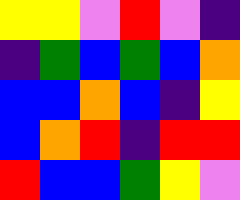[["yellow", "yellow", "violet", "red", "violet", "indigo"], ["indigo", "green", "blue", "green", "blue", "orange"], ["blue", "blue", "orange", "blue", "indigo", "yellow"], ["blue", "orange", "red", "indigo", "red", "red"], ["red", "blue", "blue", "green", "yellow", "violet"]]